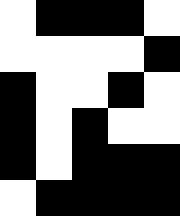[["white", "black", "black", "black", "white"], ["white", "white", "white", "white", "black"], ["black", "white", "white", "black", "white"], ["black", "white", "black", "white", "white"], ["black", "white", "black", "black", "black"], ["white", "black", "black", "black", "black"]]